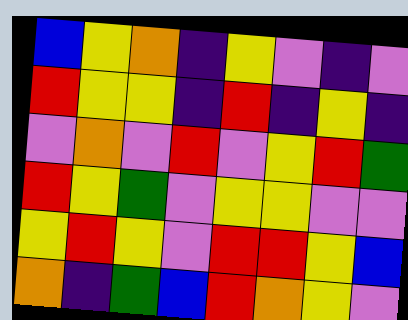[["blue", "yellow", "orange", "indigo", "yellow", "violet", "indigo", "violet"], ["red", "yellow", "yellow", "indigo", "red", "indigo", "yellow", "indigo"], ["violet", "orange", "violet", "red", "violet", "yellow", "red", "green"], ["red", "yellow", "green", "violet", "yellow", "yellow", "violet", "violet"], ["yellow", "red", "yellow", "violet", "red", "red", "yellow", "blue"], ["orange", "indigo", "green", "blue", "red", "orange", "yellow", "violet"]]